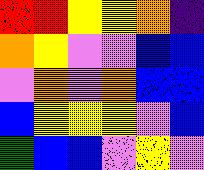[["red", "red", "yellow", "yellow", "orange", "indigo"], ["orange", "yellow", "violet", "violet", "blue", "blue"], ["violet", "orange", "violet", "orange", "blue", "blue"], ["blue", "yellow", "yellow", "yellow", "violet", "blue"], ["green", "blue", "blue", "violet", "yellow", "violet"]]